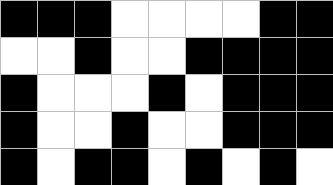[["black", "black", "black", "white", "white", "white", "white", "black", "black"], ["white", "white", "black", "white", "white", "black", "black", "black", "black"], ["black", "white", "white", "white", "black", "white", "black", "black", "black"], ["black", "white", "white", "black", "white", "white", "black", "black", "black"], ["black", "white", "black", "black", "white", "black", "white", "black", "white"]]